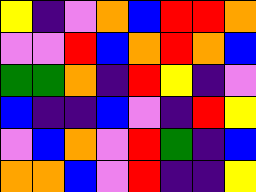[["yellow", "indigo", "violet", "orange", "blue", "red", "red", "orange"], ["violet", "violet", "red", "blue", "orange", "red", "orange", "blue"], ["green", "green", "orange", "indigo", "red", "yellow", "indigo", "violet"], ["blue", "indigo", "indigo", "blue", "violet", "indigo", "red", "yellow"], ["violet", "blue", "orange", "violet", "red", "green", "indigo", "blue"], ["orange", "orange", "blue", "violet", "red", "indigo", "indigo", "yellow"]]